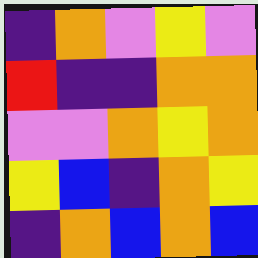[["indigo", "orange", "violet", "yellow", "violet"], ["red", "indigo", "indigo", "orange", "orange"], ["violet", "violet", "orange", "yellow", "orange"], ["yellow", "blue", "indigo", "orange", "yellow"], ["indigo", "orange", "blue", "orange", "blue"]]